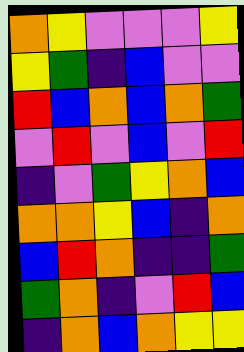[["orange", "yellow", "violet", "violet", "violet", "yellow"], ["yellow", "green", "indigo", "blue", "violet", "violet"], ["red", "blue", "orange", "blue", "orange", "green"], ["violet", "red", "violet", "blue", "violet", "red"], ["indigo", "violet", "green", "yellow", "orange", "blue"], ["orange", "orange", "yellow", "blue", "indigo", "orange"], ["blue", "red", "orange", "indigo", "indigo", "green"], ["green", "orange", "indigo", "violet", "red", "blue"], ["indigo", "orange", "blue", "orange", "yellow", "yellow"]]